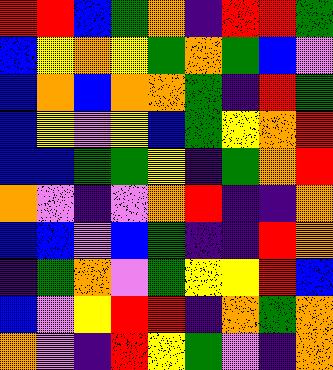[["red", "red", "blue", "green", "orange", "indigo", "red", "red", "green"], ["blue", "yellow", "orange", "yellow", "green", "orange", "green", "blue", "violet"], ["blue", "orange", "blue", "orange", "orange", "green", "indigo", "red", "green"], ["blue", "yellow", "violet", "yellow", "blue", "green", "yellow", "orange", "red"], ["blue", "blue", "green", "green", "yellow", "indigo", "green", "orange", "red"], ["orange", "violet", "indigo", "violet", "orange", "red", "indigo", "indigo", "orange"], ["blue", "blue", "violet", "blue", "green", "indigo", "indigo", "red", "orange"], ["indigo", "green", "orange", "violet", "green", "yellow", "yellow", "red", "blue"], ["blue", "violet", "yellow", "red", "red", "indigo", "orange", "green", "orange"], ["orange", "violet", "indigo", "red", "yellow", "green", "violet", "indigo", "orange"]]